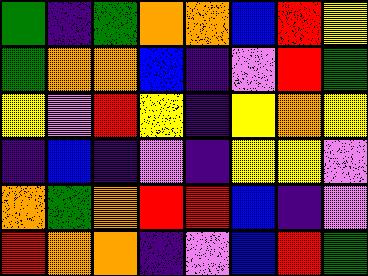[["green", "indigo", "green", "orange", "orange", "blue", "red", "yellow"], ["green", "orange", "orange", "blue", "indigo", "violet", "red", "green"], ["yellow", "violet", "red", "yellow", "indigo", "yellow", "orange", "yellow"], ["indigo", "blue", "indigo", "violet", "indigo", "yellow", "yellow", "violet"], ["orange", "green", "orange", "red", "red", "blue", "indigo", "violet"], ["red", "orange", "orange", "indigo", "violet", "blue", "red", "green"]]